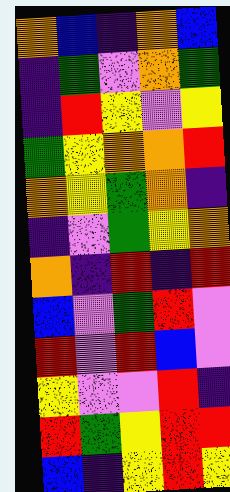[["orange", "blue", "indigo", "orange", "blue"], ["indigo", "green", "violet", "orange", "green"], ["indigo", "red", "yellow", "violet", "yellow"], ["green", "yellow", "orange", "orange", "red"], ["orange", "yellow", "green", "orange", "indigo"], ["indigo", "violet", "green", "yellow", "orange"], ["orange", "indigo", "red", "indigo", "red"], ["blue", "violet", "green", "red", "violet"], ["red", "violet", "red", "blue", "violet"], ["yellow", "violet", "violet", "red", "indigo"], ["red", "green", "yellow", "red", "red"], ["blue", "indigo", "yellow", "red", "yellow"]]